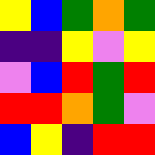[["yellow", "blue", "green", "orange", "green"], ["indigo", "indigo", "yellow", "violet", "yellow"], ["violet", "blue", "red", "green", "red"], ["red", "red", "orange", "green", "violet"], ["blue", "yellow", "indigo", "red", "red"]]